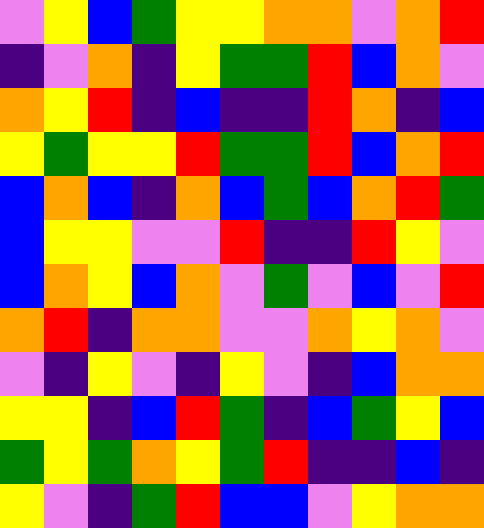[["violet", "yellow", "blue", "green", "yellow", "yellow", "orange", "orange", "violet", "orange", "red"], ["indigo", "violet", "orange", "indigo", "yellow", "green", "green", "red", "blue", "orange", "violet"], ["orange", "yellow", "red", "indigo", "blue", "indigo", "indigo", "red", "orange", "indigo", "blue"], ["yellow", "green", "yellow", "yellow", "red", "green", "green", "red", "blue", "orange", "red"], ["blue", "orange", "blue", "indigo", "orange", "blue", "green", "blue", "orange", "red", "green"], ["blue", "yellow", "yellow", "violet", "violet", "red", "indigo", "indigo", "red", "yellow", "violet"], ["blue", "orange", "yellow", "blue", "orange", "violet", "green", "violet", "blue", "violet", "red"], ["orange", "red", "indigo", "orange", "orange", "violet", "violet", "orange", "yellow", "orange", "violet"], ["violet", "indigo", "yellow", "violet", "indigo", "yellow", "violet", "indigo", "blue", "orange", "orange"], ["yellow", "yellow", "indigo", "blue", "red", "green", "indigo", "blue", "green", "yellow", "blue"], ["green", "yellow", "green", "orange", "yellow", "green", "red", "indigo", "indigo", "blue", "indigo"], ["yellow", "violet", "indigo", "green", "red", "blue", "blue", "violet", "yellow", "orange", "orange"]]